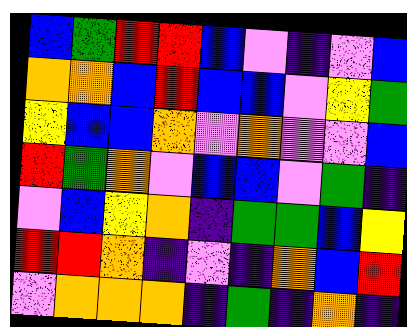[["blue", "green", "red", "red", "blue", "violet", "indigo", "violet", "blue"], ["orange", "orange", "blue", "red", "blue", "blue", "violet", "yellow", "green"], ["yellow", "blue", "blue", "orange", "violet", "orange", "violet", "violet", "blue"], ["red", "green", "orange", "violet", "blue", "blue", "violet", "green", "indigo"], ["violet", "blue", "yellow", "orange", "indigo", "green", "green", "blue", "yellow"], ["red", "red", "orange", "indigo", "violet", "indigo", "orange", "blue", "red"], ["violet", "orange", "orange", "orange", "indigo", "green", "indigo", "orange", "indigo"]]